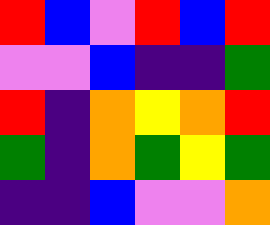[["red", "blue", "violet", "red", "blue", "red"], ["violet", "violet", "blue", "indigo", "indigo", "green"], ["red", "indigo", "orange", "yellow", "orange", "red"], ["green", "indigo", "orange", "green", "yellow", "green"], ["indigo", "indigo", "blue", "violet", "violet", "orange"]]